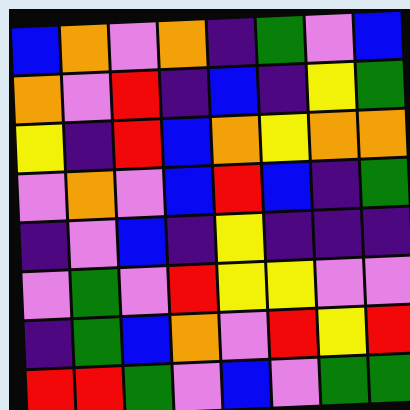[["blue", "orange", "violet", "orange", "indigo", "green", "violet", "blue"], ["orange", "violet", "red", "indigo", "blue", "indigo", "yellow", "green"], ["yellow", "indigo", "red", "blue", "orange", "yellow", "orange", "orange"], ["violet", "orange", "violet", "blue", "red", "blue", "indigo", "green"], ["indigo", "violet", "blue", "indigo", "yellow", "indigo", "indigo", "indigo"], ["violet", "green", "violet", "red", "yellow", "yellow", "violet", "violet"], ["indigo", "green", "blue", "orange", "violet", "red", "yellow", "red"], ["red", "red", "green", "violet", "blue", "violet", "green", "green"]]